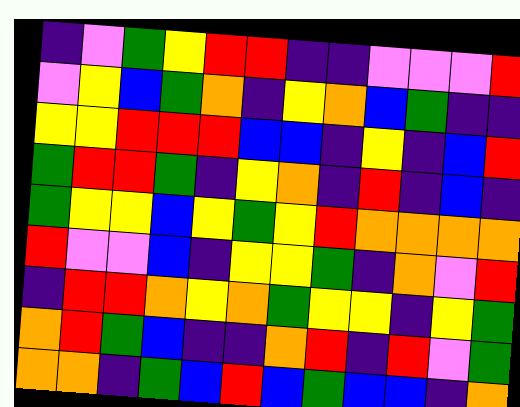[["indigo", "violet", "green", "yellow", "red", "red", "indigo", "indigo", "violet", "violet", "violet", "red"], ["violet", "yellow", "blue", "green", "orange", "indigo", "yellow", "orange", "blue", "green", "indigo", "indigo"], ["yellow", "yellow", "red", "red", "red", "blue", "blue", "indigo", "yellow", "indigo", "blue", "red"], ["green", "red", "red", "green", "indigo", "yellow", "orange", "indigo", "red", "indigo", "blue", "indigo"], ["green", "yellow", "yellow", "blue", "yellow", "green", "yellow", "red", "orange", "orange", "orange", "orange"], ["red", "violet", "violet", "blue", "indigo", "yellow", "yellow", "green", "indigo", "orange", "violet", "red"], ["indigo", "red", "red", "orange", "yellow", "orange", "green", "yellow", "yellow", "indigo", "yellow", "green"], ["orange", "red", "green", "blue", "indigo", "indigo", "orange", "red", "indigo", "red", "violet", "green"], ["orange", "orange", "indigo", "green", "blue", "red", "blue", "green", "blue", "blue", "indigo", "orange"]]